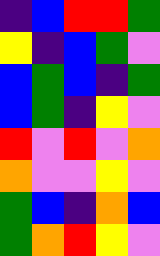[["indigo", "blue", "red", "red", "green"], ["yellow", "indigo", "blue", "green", "violet"], ["blue", "green", "blue", "indigo", "green"], ["blue", "green", "indigo", "yellow", "violet"], ["red", "violet", "red", "violet", "orange"], ["orange", "violet", "violet", "yellow", "violet"], ["green", "blue", "indigo", "orange", "blue"], ["green", "orange", "red", "yellow", "violet"]]